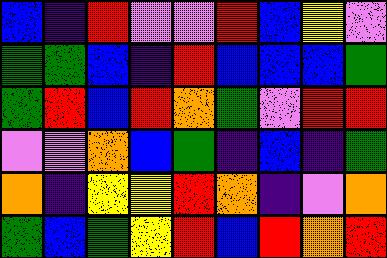[["blue", "indigo", "red", "violet", "violet", "red", "blue", "yellow", "violet"], ["green", "green", "blue", "indigo", "red", "blue", "blue", "blue", "green"], ["green", "red", "blue", "red", "orange", "green", "violet", "red", "red"], ["violet", "violet", "orange", "blue", "green", "indigo", "blue", "indigo", "green"], ["orange", "indigo", "yellow", "yellow", "red", "orange", "indigo", "violet", "orange"], ["green", "blue", "green", "yellow", "red", "blue", "red", "orange", "red"]]